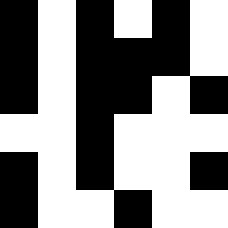[["black", "white", "black", "white", "black", "white"], ["black", "white", "black", "black", "black", "white"], ["black", "white", "black", "black", "white", "black"], ["white", "white", "black", "white", "white", "white"], ["black", "white", "black", "white", "white", "black"], ["black", "white", "white", "black", "white", "white"]]